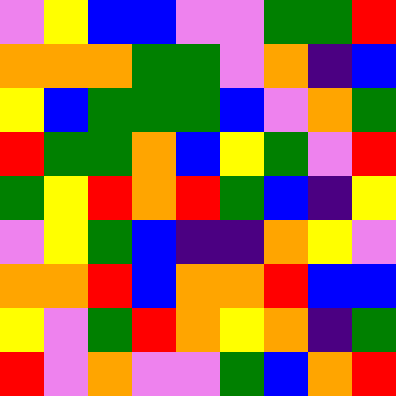[["violet", "yellow", "blue", "blue", "violet", "violet", "green", "green", "red"], ["orange", "orange", "orange", "green", "green", "violet", "orange", "indigo", "blue"], ["yellow", "blue", "green", "green", "green", "blue", "violet", "orange", "green"], ["red", "green", "green", "orange", "blue", "yellow", "green", "violet", "red"], ["green", "yellow", "red", "orange", "red", "green", "blue", "indigo", "yellow"], ["violet", "yellow", "green", "blue", "indigo", "indigo", "orange", "yellow", "violet"], ["orange", "orange", "red", "blue", "orange", "orange", "red", "blue", "blue"], ["yellow", "violet", "green", "red", "orange", "yellow", "orange", "indigo", "green"], ["red", "violet", "orange", "violet", "violet", "green", "blue", "orange", "red"]]